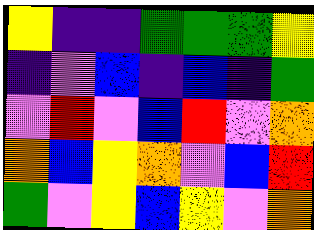[["yellow", "indigo", "indigo", "green", "green", "green", "yellow"], ["indigo", "violet", "blue", "indigo", "blue", "indigo", "green"], ["violet", "red", "violet", "blue", "red", "violet", "orange"], ["orange", "blue", "yellow", "orange", "violet", "blue", "red"], ["green", "violet", "yellow", "blue", "yellow", "violet", "orange"]]